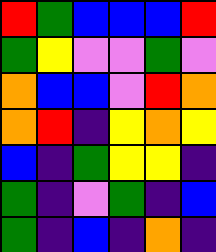[["red", "green", "blue", "blue", "blue", "red"], ["green", "yellow", "violet", "violet", "green", "violet"], ["orange", "blue", "blue", "violet", "red", "orange"], ["orange", "red", "indigo", "yellow", "orange", "yellow"], ["blue", "indigo", "green", "yellow", "yellow", "indigo"], ["green", "indigo", "violet", "green", "indigo", "blue"], ["green", "indigo", "blue", "indigo", "orange", "indigo"]]